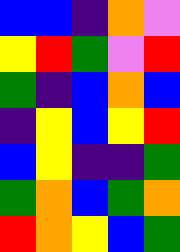[["blue", "blue", "indigo", "orange", "violet"], ["yellow", "red", "green", "violet", "red"], ["green", "indigo", "blue", "orange", "blue"], ["indigo", "yellow", "blue", "yellow", "red"], ["blue", "yellow", "indigo", "indigo", "green"], ["green", "orange", "blue", "green", "orange"], ["red", "orange", "yellow", "blue", "green"]]